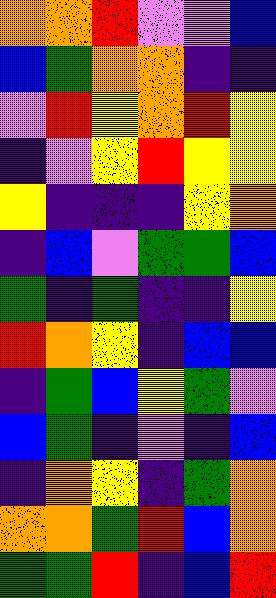[["orange", "orange", "red", "violet", "violet", "blue"], ["blue", "green", "orange", "orange", "indigo", "indigo"], ["violet", "red", "yellow", "orange", "red", "yellow"], ["indigo", "violet", "yellow", "red", "yellow", "yellow"], ["yellow", "indigo", "indigo", "indigo", "yellow", "orange"], ["indigo", "blue", "violet", "green", "green", "blue"], ["green", "indigo", "green", "indigo", "indigo", "yellow"], ["red", "orange", "yellow", "indigo", "blue", "blue"], ["indigo", "green", "blue", "yellow", "green", "violet"], ["blue", "green", "indigo", "violet", "indigo", "blue"], ["indigo", "orange", "yellow", "indigo", "green", "orange"], ["orange", "orange", "green", "red", "blue", "orange"], ["green", "green", "red", "indigo", "blue", "red"]]